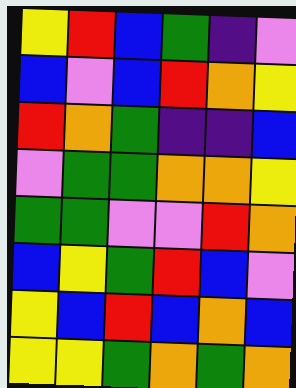[["yellow", "red", "blue", "green", "indigo", "violet"], ["blue", "violet", "blue", "red", "orange", "yellow"], ["red", "orange", "green", "indigo", "indigo", "blue"], ["violet", "green", "green", "orange", "orange", "yellow"], ["green", "green", "violet", "violet", "red", "orange"], ["blue", "yellow", "green", "red", "blue", "violet"], ["yellow", "blue", "red", "blue", "orange", "blue"], ["yellow", "yellow", "green", "orange", "green", "orange"]]